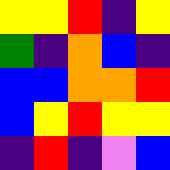[["yellow", "yellow", "red", "indigo", "yellow"], ["green", "indigo", "orange", "blue", "indigo"], ["blue", "blue", "orange", "orange", "red"], ["blue", "yellow", "red", "yellow", "yellow"], ["indigo", "red", "indigo", "violet", "blue"]]